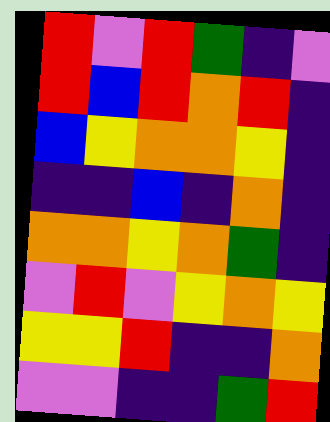[["red", "violet", "red", "green", "indigo", "violet"], ["red", "blue", "red", "orange", "red", "indigo"], ["blue", "yellow", "orange", "orange", "yellow", "indigo"], ["indigo", "indigo", "blue", "indigo", "orange", "indigo"], ["orange", "orange", "yellow", "orange", "green", "indigo"], ["violet", "red", "violet", "yellow", "orange", "yellow"], ["yellow", "yellow", "red", "indigo", "indigo", "orange"], ["violet", "violet", "indigo", "indigo", "green", "red"]]